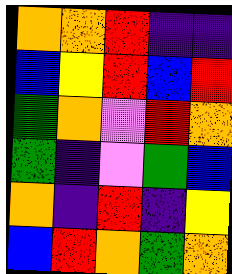[["orange", "orange", "red", "indigo", "indigo"], ["blue", "yellow", "red", "blue", "red"], ["green", "orange", "violet", "red", "orange"], ["green", "indigo", "violet", "green", "blue"], ["orange", "indigo", "red", "indigo", "yellow"], ["blue", "red", "orange", "green", "orange"]]